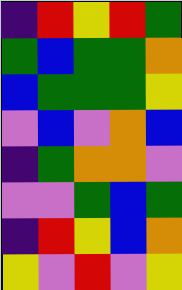[["indigo", "red", "yellow", "red", "green"], ["green", "blue", "green", "green", "orange"], ["blue", "green", "green", "green", "yellow"], ["violet", "blue", "violet", "orange", "blue"], ["indigo", "green", "orange", "orange", "violet"], ["violet", "violet", "green", "blue", "green"], ["indigo", "red", "yellow", "blue", "orange"], ["yellow", "violet", "red", "violet", "yellow"]]